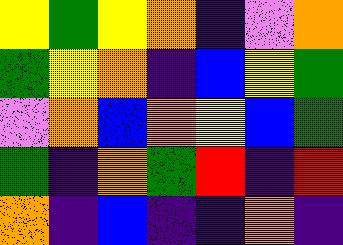[["yellow", "green", "yellow", "orange", "indigo", "violet", "orange"], ["green", "yellow", "orange", "indigo", "blue", "yellow", "green"], ["violet", "orange", "blue", "orange", "yellow", "blue", "green"], ["green", "indigo", "orange", "green", "red", "indigo", "red"], ["orange", "indigo", "blue", "indigo", "indigo", "orange", "indigo"]]